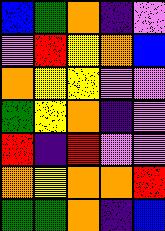[["blue", "green", "orange", "indigo", "violet"], ["violet", "red", "yellow", "orange", "blue"], ["orange", "yellow", "yellow", "violet", "violet"], ["green", "yellow", "orange", "indigo", "violet"], ["red", "indigo", "red", "violet", "violet"], ["orange", "yellow", "orange", "orange", "red"], ["green", "green", "orange", "indigo", "blue"]]